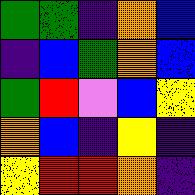[["green", "green", "indigo", "orange", "blue"], ["indigo", "blue", "green", "orange", "blue"], ["green", "red", "violet", "blue", "yellow"], ["orange", "blue", "indigo", "yellow", "indigo"], ["yellow", "red", "red", "orange", "indigo"]]